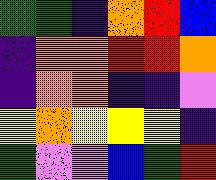[["green", "green", "indigo", "orange", "red", "blue"], ["indigo", "orange", "orange", "red", "red", "orange"], ["indigo", "orange", "orange", "indigo", "indigo", "violet"], ["yellow", "orange", "yellow", "yellow", "yellow", "indigo"], ["green", "violet", "violet", "blue", "green", "red"]]